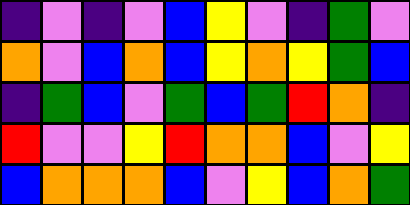[["indigo", "violet", "indigo", "violet", "blue", "yellow", "violet", "indigo", "green", "violet"], ["orange", "violet", "blue", "orange", "blue", "yellow", "orange", "yellow", "green", "blue"], ["indigo", "green", "blue", "violet", "green", "blue", "green", "red", "orange", "indigo"], ["red", "violet", "violet", "yellow", "red", "orange", "orange", "blue", "violet", "yellow"], ["blue", "orange", "orange", "orange", "blue", "violet", "yellow", "blue", "orange", "green"]]